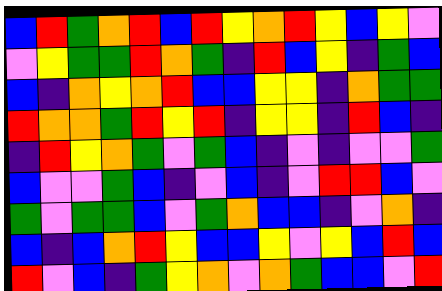[["blue", "red", "green", "orange", "red", "blue", "red", "yellow", "orange", "red", "yellow", "blue", "yellow", "violet"], ["violet", "yellow", "green", "green", "red", "orange", "green", "indigo", "red", "blue", "yellow", "indigo", "green", "blue"], ["blue", "indigo", "orange", "yellow", "orange", "red", "blue", "blue", "yellow", "yellow", "indigo", "orange", "green", "green"], ["red", "orange", "orange", "green", "red", "yellow", "red", "indigo", "yellow", "yellow", "indigo", "red", "blue", "indigo"], ["indigo", "red", "yellow", "orange", "green", "violet", "green", "blue", "indigo", "violet", "indigo", "violet", "violet", "green"], ["blue", "violet", "violet", "green", "blue", "indigo", "violet", "blue", "indigo", "violet", "red", "red", "blue", "violet"], ["green", "violet", "green", "green", "blue", "violet", "green", "orange", "blue", "blue", "indigo", "violet", "orange", "indigo"], ["blue", "indigo", "blue", "orange", "red", "yellow", "blue", "blue", "yellow", "violet", "yellow", "blue", "red", "blue"], ["red", "violet", "blue", "indigo", "green", "yellow", "orange", "violet", "orange", "green", "blue", "blue", "violet", "red"]]